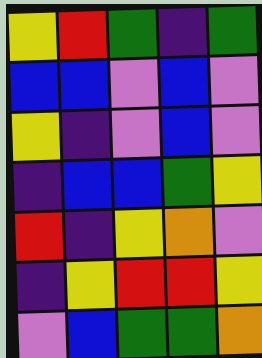[["yellow", "red", "green", "indigo", "green"], ["blue", "blue", "violet", "blue", "violet"], ["yellow", "indigo", "violet", "blue", "violet"], ["indigo", "blue", "blue", "green", "yellow"], ["red", "indigo", "yellow", "orange", "violet"], ["indigo", "yellow", "red", "red", "yellow"], ["violet", "blue", "green", "green", "orange"]]